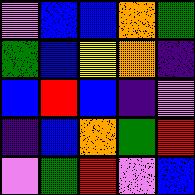[["violet", "blue", "blue", "orange", "green"], ["green", "blue", "yellow", "orange", "indigo"], ["blue", "red", "blue", "indigo", "violet"], ["indigo", "blue", "orange", "green", "red"], ["violet", "green", "red", "violet", "blue"]]